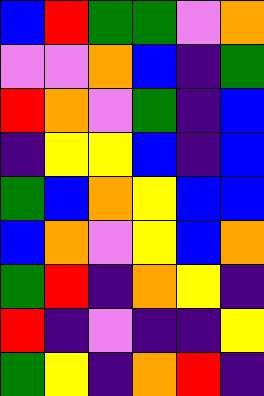[["blue", "red", "green", "green", "violet", "orange"], ["violet", "violet", "orange", "blue", "indigo", "green"], ["red", "orange", "violet", "green", "indigo", "blue"], ["indigo", "yellow", "yellow", "blue", "indigo", "blue"], ["green", "blue", "orange", "yellow", "blue", "blue"], ["blue", "orange", "violet", "yellow", "blue", "orange"], ["green", "red", "indigo", "orange", "yellow", "indigo"], ["red", "indigo", "violet", "indigo", "indigo", "yellow"], ["green", "yellow", "indigo", "orange", "red", "indigo"]]